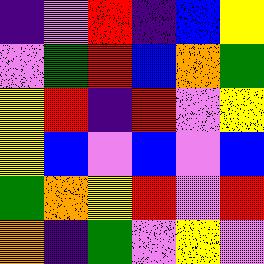[["indigo", "violet", "red", "indigo", "blue", "yellow"], ["violet", "green", "red", "blue", "orange", "green"], ["yellow", "red", "indigo", "red", "violet", "yellow"], ["yellow", "blue", "violet", "blue", "violet", "blue"], ["green", "orange", "yellow", "red", "violet", "red"], ["orange", "indigo", "green", "violet", "yellow", "violet"]]